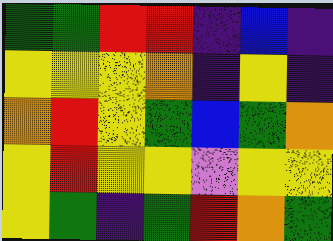[["green", "green", "red", "red", "indigo", "blue", "indigo"], ["yellow", "yellow", "yellow", "orange", "indigo", "yellow", "indigo"], ["orange", "red", "yellow", "green", "blue", "green", "orange"], ["yellow", "red", "yellow", "yellow", "violet", "yellow", "yellow"], ["yellow", "green", "indigo", "green", "red", "orange", "green"]]